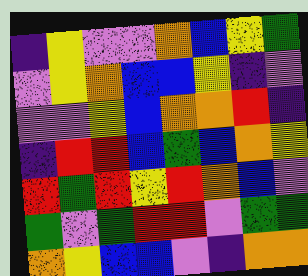[["indigo", "yellow", "violet", "violet", "orange", "blue", "yellow", "green"], ["violet", "yellow", "orange", "blue", "blue", "yellow", "indigo", "violet"], ["violet", "violet", "yellow", "blue", "orange", "orange", "red", "indigo"], ["indigo", "red", "red", "blue", "green", "blue", "orange", "yellow"], ["red", "green", "red", "yellow", "red", "orange", "blue", "violet"], ["green", "violet", "green", "red", "red", "violet", "green", "green"], ["orange", "yellow", "blue", "blue", "violet", "indigo", "orange", "orange"]]